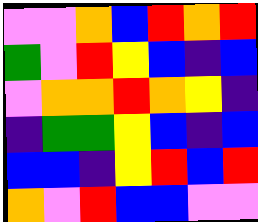[["violet", "violet", "orange", "blue", "red", "orange", "red"], ["green", "violet", "red", "yellow", "blue", "indigo", "blue"], ["violet", "orange", "orange", "red", "orange", "yellow", "indigo"], ["indigo", "green", "green", "yellow", "blue", "indigo", "blue"], ["blue", "blue", "indigo", "yellow", "red", "blue", "red"], ["orange", "violet", "red", "blue", "blue", "violet", "violet"]]